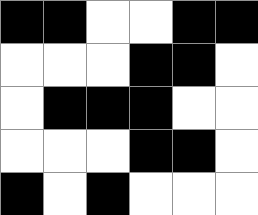[["black", "black", "white", "white", "black", "black"], ["white", "white", "white", "black", "black", "white"], ["white", "black", "black", "black", "white", "white"], ["white", "white", "white", "black", "black", "white"], ["black", "white", "black", "white", "white", "white"]]